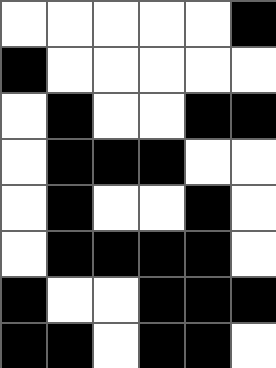[["white", "white", "white", "white", "white", "black"], ["black", "white", "white", "white", "white", "white"], ["white", "black", "white", "white", "black", "black"], ["white", "black", "black", "black", "white", "white"], ["white", "black", "white", "white", "black", "white"], ["white", "black", "black", "black", "black", "white"], ["black", "white", "white", "black", "black", "black"], ["black", "black", "white", "black", "black", "white"]]